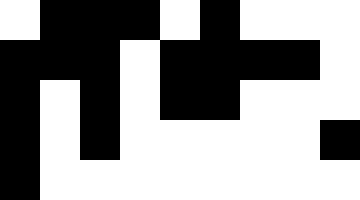[["white", "black", "black", "black", "white", "black", "white", "white", "white"], ["black", "black", "black", "white", "black", "black", "black", "black", "white"], ["black", "white", "black", "white", "black", "black", "white", "white", "white"], ["black", "white", "black", "white", "white", "white", "white", "white", "black"], ["black", "white", "white", "white", "white", "white", "white", "white", "white"]]